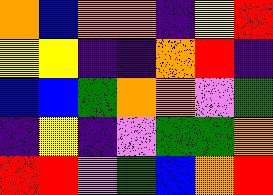[["orange", "blue", "orange", "orange", "indigo", "yellow", "red"], ["yellow", "yellow", "indigo", "indigo", "orange", "red", "indigo"], ["blue", "blue", "green", "orange", "orange", "violet", "green"], ["indigo", "yellow", "indigo", "violet", "green", "green", "orange"], ["red", "red", "violet", "green", "blue", "orange", "red"]]